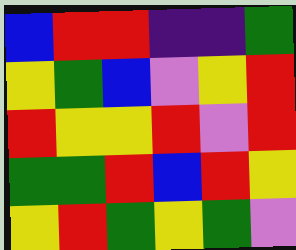[["blue", "red", "red", "indigo", "indigo", "green"], ["yellow", "green", "blue", "violet", "yellow", "red"], ["red", "yellow", "yellow", "red", "violet", "red"], ["green", "green", "red", "blue", "red", "yellow"], ["yellow", "red", "green", "yellow", "green", "violet"]]